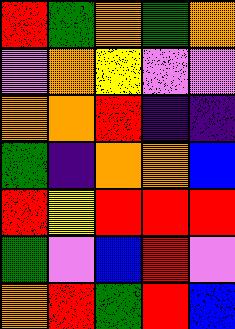[["red", "green", "orange", "green", "orange"], ["violet", "orange", "yellow", "violet", "violet"], ["orange", "orange", "red", "indigo", "indigo"], ["green", "indigo", "orange", "orange", "blue"], ["red", "yellow", "red", "red", "red"], ["green", "violet", "blue", "red", "violet"], ["orange", "red", "green", "red", "blue"]]